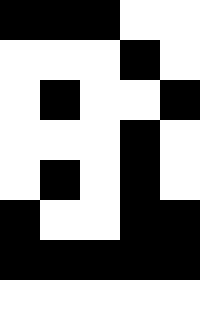[["black", "black", "black", "white", "white"], ["white", "white", "white", "black", "white"], ["white", "black", "white", "white", "black"], ["white", "white", "white", "black", "white"], ["white", "black", "white", "black", "white"], ["black", "white", "white", "black", "black"], ["black", "black", "black", "black", "black"], ["white", "white", "white", "white", "white"]]